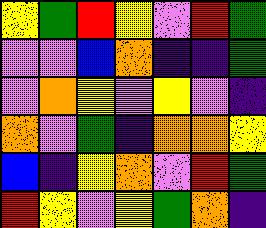[["yellow", "green", "red", "yellow", "violet", "red", "green"], ["violet", "violet", "blue", "orange", "indigo", "indigo", "green"], ["violet", "orange", "yellow", "violet", "yellow", "violet", "indigo"], ["orange", "violet", "green", "indigo", "orange", "orange", "yellow"], ["blue", "indigo", "yellow", "orange", "violet", "red", "green"], ["red", "yellow", "violet", "yellow", "green", "orange", "indigo"]]